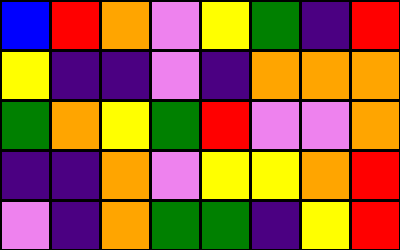[["blue", "red", "orange", "violet", "yellow", "green", "indigo", "red"], ["yellow", "indigo", "indigo", "violet", "indigo", "orange", "orange", "orange"], ["green", "orange", "yellow", "green", "red", "violet", "violet", "orange"], ["indigo", "indigo", "orange", "violet", "yellow", "yellow", "orange", "red"], ["violet", "indigo", "orange", "green", "green", "indigo", "yellow", "red"]]